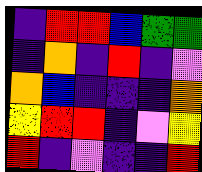[["indigo", "red", "red", "blue", "green", "green"], ["indigo", "orange", "indigo", "red", "indigo", "violet"], ["orange", "blue", "indigo", "indigo", "indigo", "orange"], ["yellow", "red", "red", "indigo", "violet", "yellow"], ["red", "indigo", "violet", "indigo", "indigo", "red"]]